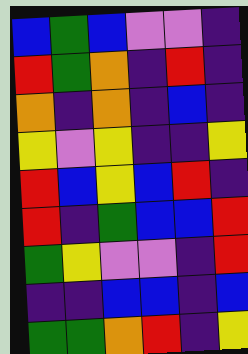[["blue", "green", "blue", "violet", "violet", "indigo"], ["red", "green", "orange", "indigo", "red", "indigo"], ["orange", "indigo", "orange", "indigo", "blue", "indigo"], ["yellow", "violet", "yellow", "indigo", "indigo", "yellow"], ["red", "blue", "yellow", "blue", "red", "indigo"], ["red", "indigo", "green", "blue", "blue", "red"], ["green", "yellow", "violet", "violet", "indigo", "red"], ["indigo", "indigo", "blue", "blue", "indigo", "blue"], ["green", "green", "orange", "red", "indigo", "yellow"]]